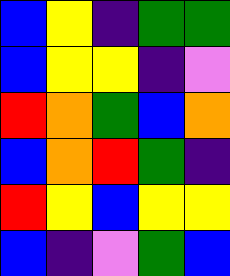[["blue", "yellow", "indigo", "green", "green"], ["blue", "yellow", "yellow", "indigo", "violet"], ["red", "orange", "green", "blue", "orange"], ["blue", "orange", "red", "green", "indigo"], ["red", "yellow", "blue", "yellow", "yellow"], ["blue", "indigo", "violet", "green", "blue"]]